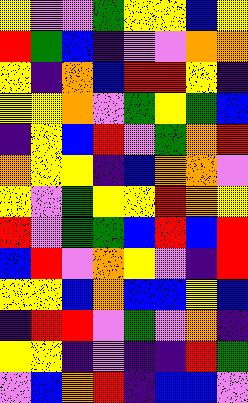[["yellow", "violet", "violet", "green", "yellow", "yellow", "blue", "yellow"], ["red", "green", "blue", "indigo", "violet", "violet", "orange", "orange"], ["yellow", "indigo", "orange", "blue", "red", "red", "yellow", "indigo"], ["yellow", "yellow", "orange", "violet", "green", "yellow", "green", "blue"], ["indigo", "yellow", "blue", "red", "violet", "green", "orange", "red"], ["orange", "yellow", "yellow", "indigo", "blue", "orange", "orange", "violet"], ["yellow", "violet", "green", "yellow", "yellow", "red", "orange", "yellow"], ["red", "violet", "green", "green", "blue", "red", "blue", "red"], ["blue", "red", "violet", "orange", "yellow", "violet", "indigo", "red"], ["yellow", "yellow", "blue", "orange", "blue", "blue", "yellow", "blue"], ["indigo", "red", "red", "violet", "green", "violet", "orange", "indigo"], ["yellow", "yellow", "indigo", "violet", "indigo", "indigo", "red", "green"], ["violet", "blue", "orange", "red", "indigo", "blue", "blue", "violet"]]